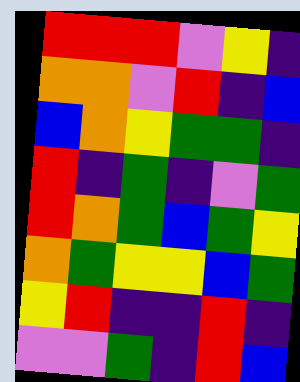[["red", "red", "red", "violet", "yellow", "indigo"], ["orange", "orange", "violet", "red", "indigo", "blue"], ["blue", "orange", "yellow", "green", "green", "indigo"], ["red", "indigo", "green", "indigo", "violet", "green"], ["red", "orange", "green", "blue", "green", "yellow"], ["orange", "green", "yellow", "yellow", "blue", "green"], ["yellow", "red", "indigo", "indigo", "red", "indigo"], ["violet", "violet", "green", "indigo", "red", "blue"]]